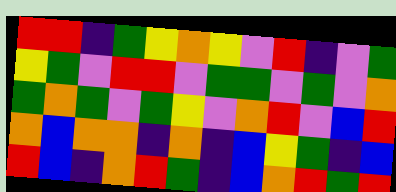[["red", "red", "indigo", "green", "yellow", "orange", "yellow", "violet", "red", "indigo", "violet", "green"], ["yellow", "green", "violet", "red", "red", "violet", "green", "green", "violet", "green", "violet", "orange"], ["green", "orange", "green", "violet", "green", "yellow", "violet", "orange", "red", "violet", "blue", "red"], ["orange", "blue", "orange", "orange", "indigo", "orange", "indigo", "blue", "yellow", "green", "indigo", "blue"], ["red", "blue", "indigo", "orange", "red", "green", "indigo", "blue", "orange", "red", "green", "red"]]